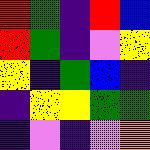[["red", "green", "indigo", "red", "blue"], ["red", "green", "indigo", "violet", "yellow"], ["yellow", "indigo", "green", "blue", "indigo"], ["indigo", "yellow", "yellow", "green", "green"], ["indigo", "violet", "indigo", "violet", "orange"]]